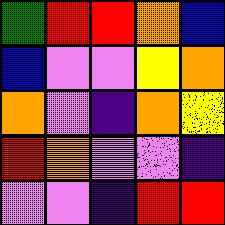[["green", "red", "red", "orange", "blue"], ["blue", "violet", "violet", "yellow", "orange"], ["orange", "violet", "indigo", "orange", "yellow"], ["red", "orange", "violet", "violet", "indigo"], ["violet", "violet", "indigo", "red", "red"]]